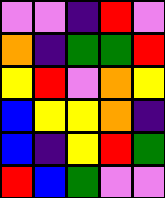[["violet", "violet", "indigo", "red", "violet"], ["orange", "indigo", "green", "green", "red"], ["yellow", "red", "violet", "orange", "yellow"], ["blue", "yellow", "yellow", "orange", "indigo"], ["blue", "indigo", "yellow", "red", "green"], ["red", "blue", "green", "violet", "violet"]]